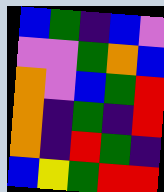[["blue", "green", "indigo", "blue", "violet"], ["violet", "violet", "green", "orange", "blue"], ["orange", "violet", "blue", "green", "red"], ["orange", "indigo", "green", "indigo", "red"], ["orange", "indigo", "red", "green", "indigo"], ["blue", "yellow", "green", "red", "red"]]